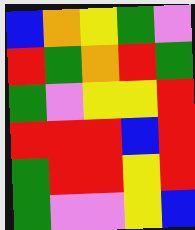[["blue", "orange", "yellow", "green", "violet"], ["red", "green", "orange", "red", "green"], ["green", "violet", "yellow", "yellow", "red"], ["red", "red", "red", "blue", "red"], ["green", "red", "red", "yellow", "red"], ["green", "violet", "violet", "yellow", "blue"]]